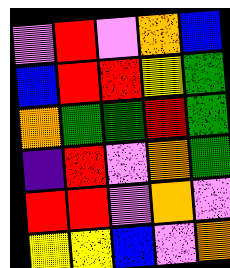[["violet", "red", "violet", "orange", "blue"], ["blue", "red", "red", "yellow", "green"], ["orange", "green", "green", "red", "green"], ["indigo", "red", "violet", "orange", "green"], ["red", "red", "violet", "orange", "violet"], ["yellow", "yellow", "blue", "violet", "orange"]]